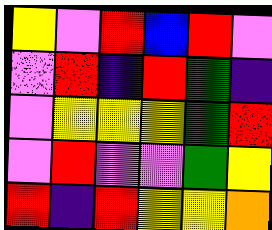[["yellow", "violet", "red", "blue", "red", "violet"], ["violet", "red", "indigo", "red", "green", "indigo"], ["violet", "yellow", "yellow", "yellow", "green", "red"], ["violet", "red", "violet", "violet", "green", "yellow"], ["red", "indigo", "red", "yellow", "yellow", "orange"]]